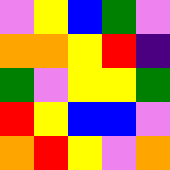[["violet", "yellow", "blue", "green", "violet"], ["orange", "orange", "yellow", "red", "indigo"], ["green", "violet", "yellow", "yellow", "green"], ["red", "yellow", "blue", "blue", "violet"], ["orange", "red", "yellow", "violet", "orange"]]